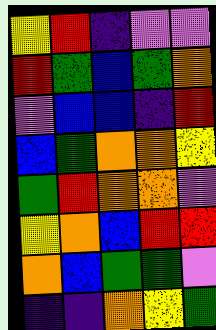[["yellow", "red", "indigo", "violet", "violet"], ["red", "green", "blue", "green", "orange"], ["violet", "blue", "blue", "indigo", "red"], ["blue", "green", "orange", "orange", "yellow"], ["green", "red", "orange", "orange", "violet"], ["yellow", "orange", "blue", "red", "red"], ["orange", "blue", "green", "green", "violet"], ["indigo", "indigo", "orange", "yellow", "green"]]